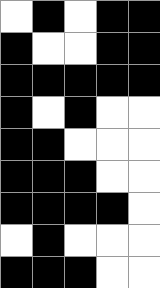[["white", "black", "white", "black", "black"], ["black", "white", "white", "black", "black"], ["black", "black", "black", "black", "black"], ["black", "white", "black", "white", "white"], ["black", "black", "white", "white", "white"], ["black", "black", "black", "white", "white"], ["black", "black", "black", "black", "white"], ["white", "black", "white", "white", "white"], ["black", "black", "black", "white", "white"]]